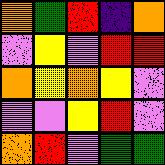[["orange", "green", "red", "indigo", "orange"], ["violet", "yellow", "violet", "red", "red"], ["orange", "yellow", "orange", "yellow", "violet"], ["violet", "violet", "yellow", "red", "violet"], ["orange", "red", "violet", "green", "green"]]